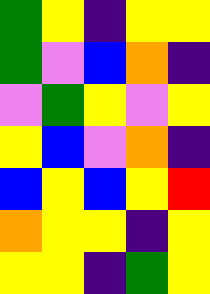[["green", "yellow", "indigo", "yellow", "yellow"], ["green", "violet", "blue", "orange", "indigo"], ["violet", "green", "yellow", "violet", "yellow"], ["yellow", "blue", "violet", "orange", "indigo"], ["blue", "yellow", "blue", "yellow", "red"], ["orange", "yellow", "yellow", "indigo", "yellow"], ["yellow", "yellow", "indigo", "green", "yellow"]]